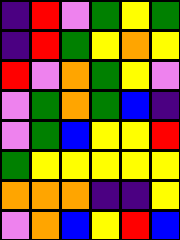[["indigo", "red", "violet", "green", "yellow", "green"], ["indigo", "red", "green", "yellow", "orange", "yellow"], ["red", "violet", "orange", "green", "yellow", "violet"], ["violet", "green", "orange", "green", "blue", "indigo"], ["violet", "green", "blue", "yellow", "yellow", "red"], ["green", "yellow", "yellow", "yellow", "yellow", "yellow"], ["orange", "orange", "orange", "indigo", "indigo", "yellow"], ["violet", "orange", "blue", "yellow", "red", "blue"]]